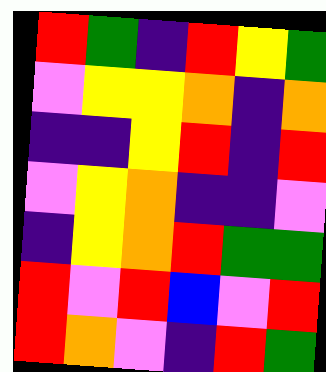[["red", "green", "indigo", "red", "yellow", "green"], ["violet", "yellow", "yellow", "orange", "indigo", "orange"], ["indigo", "indigo", "yellow", "red", "indigo", "red"], ["violet", "yellow", "orange", "indigo", "indigo", "violet"], ["indigo", "yellow", "orange", "red", "green", "green"], ["red", "violet", "red", "blue", "violet", "red"], ["red", "orange", "violet", "indigo", "red", "green"]]